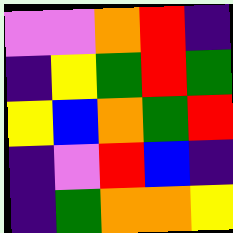[["violet", "violet", "orange", "red", "indigo"], ["indigo", "yellow", "green", "red", "green"], ["yellow", "blue", "orange", "green", "red"], ["indigo", "violet", "red", "blue", "indigo"], ["indigo", "green", "orange", "orange", "yellow"]]